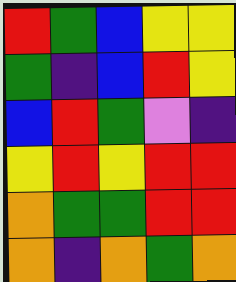[["red", "green", "blue", "yellow", "yellow"], ["green", "indigo", "blue", "red", "yellow"], ["blue", "red", "green", "violet", "indigo"], ["yellow", "red", "yellow", "red", "red"], ["orange", "green", "green", "red", "red"], ["orange", "indigo", "orange", "green", "orange"]]